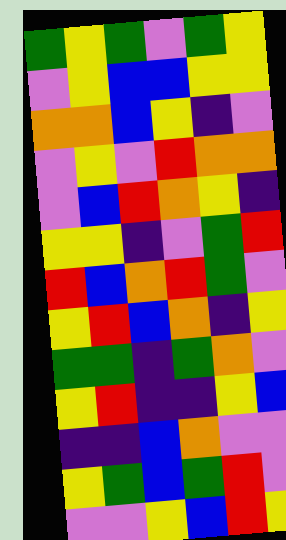[["green", "yellow", "green", "violet", "green", "yellow"], ["violet", "yellow", "blue", "blue", "yellow", "yellow"], ["orange", "orange", "blue", "yellow", "indigo", "violet"], ["violet", "yellow", "violet", "red", "orange", "orange"], ["violet", "blue", "red", "orange", "yellow", "indigo"], ["yellow", "yellow", "indigo", "violet", "green", "red"], ["red", "blue", "orange", "red", "green", "violet"], ["yellow", "red", "blue", "orange", "indigo", "yellow"], ["green", "green", "indigo", "green", "orange", "violet"], ["yellow", "red", "indigo", "indigo", "yellow", "blue"], ["indigo", "indigo", "blue", "orange", "violet", "violet"], ["yellow", "green", "blue", "green", "red", "violet"], ["violet", "violet", "yellow", "blue", "red", "yellow"]]